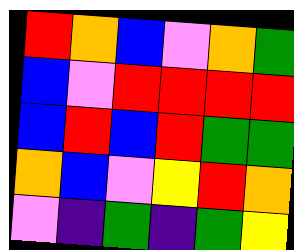[["red", "orange", "blue", "violet", "orange", "green"], ["blue", "violet", "red", "red", "red", "red"], ["blue", "red", "blue", "red", "green", "green"], ["orange", "blue", "violet", "yellow", "red", "orange"], ["violet", "indigo", "green", "indigo", "green", "yellow"]]